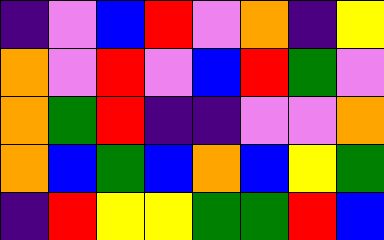[["indigo", "violet", "blue", "red", "violet", "orange", "indigo", "yellow"], ["orange", "violet", "red", "violet", "blue", "red", "green", "violet"], ["orange", "green", "red", "indigo", "indigo", "violet", "violet", "orange"], ["orange", "blue", "green", "blue", "orange", "blue", "yellow", "green"], ["indigo", "red", "yellow", "yellow", "green", "green", "red", "blue"]]